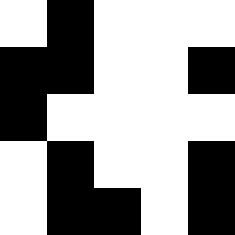[["white", "black", "white", "white", "white"], ["black", "black", "white", "white", "black"], ["black", "white", "white", "white", "white"], ["white", "black", "white", "white", "black"], ["white", "black", "black", "white", "black"]]